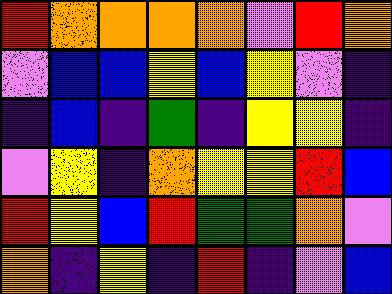[["red", "orange", "orange", "orange", "orange", "violet", "red", "orange"], ["violet", "blue", "blue", "yellow", "blue", "yellow", "violet", "indigo"], ["indigo", "blue", "indigo", "green", "indigo", "yellow", "yellow", "indigo"], ["violet", "yellow", "indigo", "orange", "yellow", "yellow", "red", "blue"], ["red", "yellow", "blue", "red", "green", "green", "orange", "violet"], ["orange", "indigo", "yellow", "indigo", "red", "indigo", "violet", "blue"]]